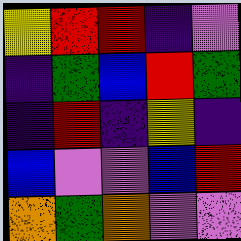[["yellow", "red", "red", "indigo", "violet"], ["indigo", "green", "blue", "red", "green"], ["indigo", "red", "indigo", "yellow", "indigo"], ["blue", "violet", "violet", "blue", "red"], ["orange", "green", "orange", "violet", "violet"]]